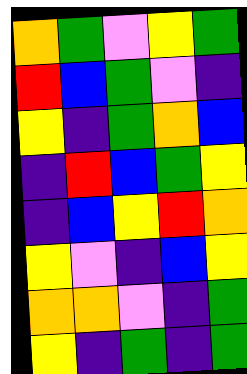[["orange", "green", "violet", "yellow", "green"], ["red", "blue", "green", "violet", "indigo"], ["yellow", "indigo", "green", "orange", "blue"], ["indigo", "red", "blue", "green", "yellow"], ["indigo", "blue", "yellow", "red", "orange"], ["yellow", "violet", "indigo", "blue", "yellow"], ["orange", "orange", "violet", "indigo", "green"], ["yellow", "indigo", "green", "indigo", "green"]]